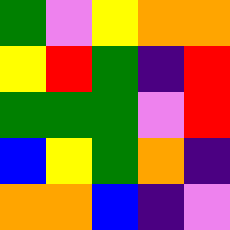[["green", "violet", "yellow", "orange", "orange"], ["yellow", "red", "green", "indigo", "red"], ["green", "green", "green", "violet", "red"], ["blue", "yellow", "green", "orange", "indigo"], ["orange", "orange", "blue", "indigo", "violet"]]